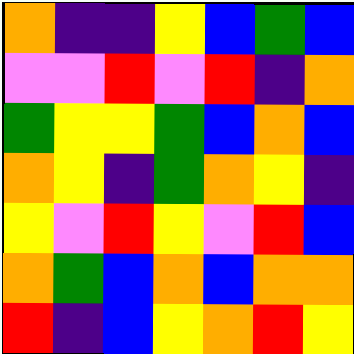[["orange", "indigo", "indigo", "yellow", "blue", "green", "blue"], ["violet", "violet", "red", "violet", "red", "indigo", "orange"], ["green", "yellow", "yellow", "green", "blue", "orange", "blue"], ["orange", "yellow", "indigo", "green", "orange", "yellow", "indigo"], ["yellow", "violet", "red", "yellow", "violet", "red", "blue"], ["orange", "green", "blue", "orange", "blue", "orange", "orange"], ["red", "indigo", "blue", "yellow", "orange", "red", "yellow"]]